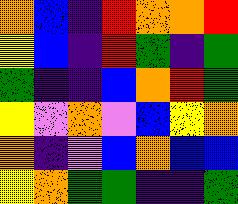[["orange", "blue", "indigo", "red", "orange", "orange", "red"], ["yellow", "blue", "indigo", "red", "green", "indigo", "green"], ["green", "indigo", "indigo", "blue", "orange", "red", "green"], ["yellow", "violet", "orange", "violet", "blue", "yellow", "orange"], ["orange", "indigo", "violet", "blue", "orange", "blue", "blue"], ["yellow", "orange", "green", "green", "indigo", "indigo", "green"]]